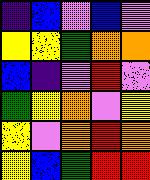[["indigo", "blue", "violet", "blue", "violet"], ["yellow", "yellow", "green", "orange", "orange"], ["blue", "indigo", "violet", "red", "violet"], ["green", "yellow", "orange", "violet", "yellow"], ["yellow", "violet", "orange", "red", "orange"], ["yellow", "blue", "green", "red", "red"]]